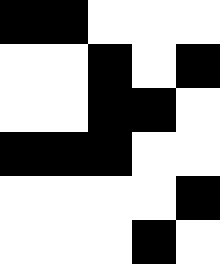[["black", "black", "white", "white", "white"], ["white", "white", "black", "white", "black"], ["white", "white", "black", "black", "white"], ["black", "black", "black", "white", "white"], ["white", "white", "white", "white", "black"], ["white", "white", "white", "black", "white"]]